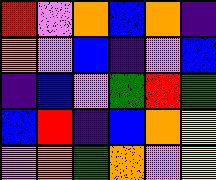[["red", "violet", "orange", "blue", "orange", "indigo"], ["orange", "violet", "blue", "indigo", "violet", "blue"], ["indigo", "blue", "violet", "green", "red", "green"], ["blue", "red", "indigo", "blue", "orange", "yellow"], ["violet", "orange", "green", "orange", "violet", "yellow"]]